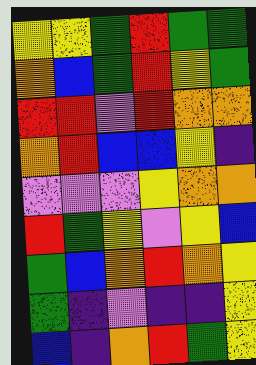[["yellow", "yellow", "green", "red", "green", "green"], ["orange", "blue", "green", "red", "yellow", "green"], ["red", "red", "violet", "red", "orange", "orange"], ["orange", "red", "blue", "blue", "yellow", "indigo"], ["violet", "violet", "violet", "yellow", "orange", "orange"], ["red", "green", "yellow", "violet", "yellow", "blue"], ["green", "blue", "orange", "red", "orange", "yellow"], ["green", "indigo", "violet", "indigo", "indigo", "yellow"], ["blue", "indigo", "orange", "red", "green", "yellow"]]